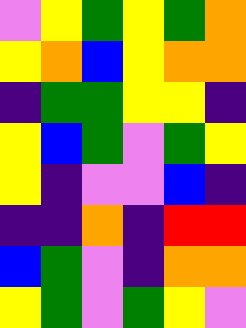[["violet", "yellow", "green", "yellow", "green", "orange"], ["yellow", "orange", "blue", "yellow", "orange", "orange"], ["indigo", "green", "green", "yellow", "yellow", "indigo"], ["yellow", "blue", "green", "violet", "green", "yellow"], ["yellow", "indigo", "violet", "violet", "blue", "indigo"], ["indigo", "indigo", "orange", "indigo", "red", "red"], ["blue", "green", "violet", "indigo", "orange", "orange"], ["yellow", "green", "violet", "green", "yellow", "violet"]]